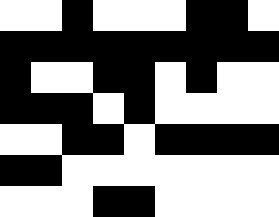[["white", "white", "black", "white", "white", "white", "black", "black", "white"], ["black", "black", "black", "black", "black", "black", "black", "black", "black"], ["black", "white", "white", "black", "black", "white", "black", "white", "white"], ["black", "black", "black", "white", "black", "white", "white", "white", "white"], ["white", "white", "black", "black", "white", "black", "black", "black", "black"], ["black", "black", "white", "white", "white", "white", "white", "white", "white"], ["white", "white", "white", "black", "black", "white", "white", "white", "white"]]